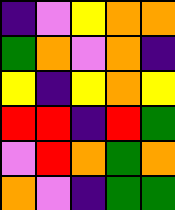[["indigo", "violet", "yellow", "orange", "orange"], ["green", "orange", "violet", "orange", "indigo"], ["yellow", "indigo", "yellow", "orange", "yellow"], ["red", "red", "indigo", "red", "green"], ["violet", "red", "orange", "green", "orange"], ["orange", "violet", "indigo", "green", "green"]]